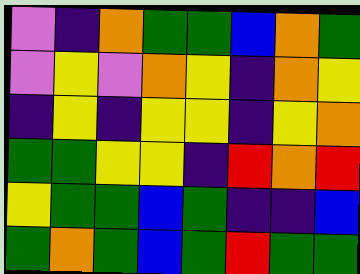[["violet", "indigo", "orange", "green", "green", "blue", "orange", "green"], ["violet", "yellow", "violet", "orange", "yellow", "indigo", "orange", "yellow"], ["indigo", "yellow", "indigo", "yellow", "yellow", "indigo", "yellow", "orange"], ["green", "green", "yellow", "yellow", "indigo", "red", "orange", "red"], ["yellow", "green", "green", "blue", "green", "indigo", "indigo", "blue"], ["green", "orange", "green", "blue", "green", "red", "green", "green"]]